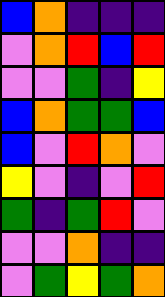[["blue", "orange", "indigo", "indigo", "indigo"], ["violet", "orange", "red", "blue", "red"], ["violet", "violet", "green", "indigo", "yellow"], ["blue", "orange", "green", "green", "blue"], ["blue", "violet", "red", "orange", "violet"], ["yellow", "violet", "indigo", "violet", "red"], ["green", "indigo", "green", "red", "violet"], ["violet", "violet", "orange", "indigo", "indigo"], ["violet", "green", "yellow", "green", "orange"]]